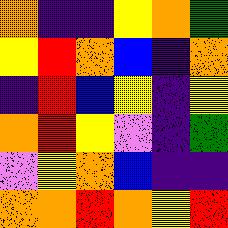[["orange", "indigo", "indigo", "yellow", "orange", "green"], ["yellow", "red", "orange", "blue", "indigo", "orange"], ["indigo", "red", "blue", "yellow", "indigo", "yellow"], ["orange", "red", "yellow", "violet", "indigo", "green"], ["violet", "yellow", "orange", "blue", "indigo", "indigo"], ["orange", "orange", "red", "orange", "yellow", "red"]]